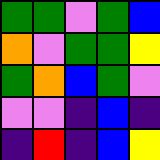[["green", "green", "violet", "green", "blue"], ["orange", "violet", "green", "green", "yellow"], ["green", "orange", "blue", "green", "violet"], ["violet", "violet", "indigo", "blue", "indigo"], ["indigo", "red", "indigo", "blue", "yellow"]]